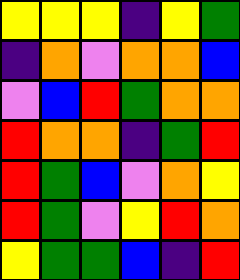[["yellow", "yellow", "yellow", "indigo", "yellow", "green"], ["indigo", "orange", "violet", "orange", "orange", "blue"], ["violet", "blue", "red", "green", "orange", "orange"], ["red", "orange", "orange", "indigo", "green", "red"], ["red", "green", "blue", "violet", "orange", "yellow"], ["red", "green", "violet", "yellow", "red", "orange"], ["yellow", "green", "green", "blue", "indigo", "red"]]